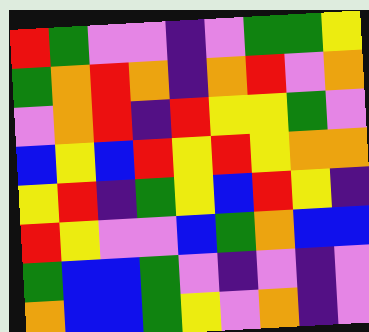[["red", "green", "violet", "violet", "indigo", "violet", "green", "green", "yellow"], ["green", "orange", "red", "orange", "indigo", "orange", "red", "violet", "orange"], ["violet", "orange", "red", "indigo", "red", "yellow", "yellow", "green", "violet"], ["blue", "yellow", "blue", "red", "yellow", "red", "yellow", "orange", "orange"], ["yellow", "red", "indigo", "green", "yellow", "blue", "red", "yellow", "indigo"], ["red", "yellow", "violet", "violet", "blue", "green", "orange", "blue", "blue"], ["green", "blue", "blue", "green", "violet", "indigo", "violet", "indigo", "violet"], ["orange", "blue", "blue", "green", "yellow", "violet", "orange", "indigo", "violet"]]